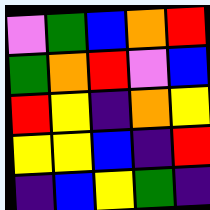[["violet", "green", "blue", "orange", "red"], ["green", "orange", "red", "violet", "blue"], ["red", "yellow", "indigo", "orange", "yellow"], ["yellow", "yellow", "blue", "indigo", "red"], ["indigo", "blue", "yellow", "green", "indigo"]]